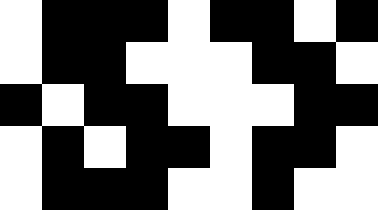[["white", "black", "black", "black", "white", "black", "black", "white", "black"], ["white", "black", "black", "white", "white", "white", "black", "black", "white"], ["black", "white", "black", "black", "white", "white", "white", "black", "black"], ["white", "black", "white", "black", "black", "white", "black", "black", "white"], ["white", "black", "black", "black", "white", "white", "black", "white", "white"]]